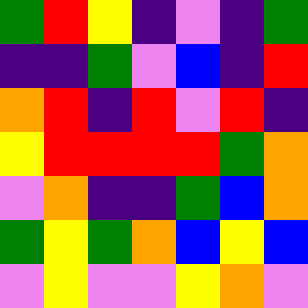[["green", "red", "yellow", "indigo", "violet", "indigo", "green"], ["indigo", "indigo", "green", "violet", "blue", "indigo", "red"], ["orange", "red", "indigo", "red", "violet", "red", "indigo"], ["yellow", "red", "red", "red", "red", "green", "orange"], ["violet", "orange", "indigo", "indigo", "green", "blue", "orange"], ["green", "yellow", "green", "orange", "blue", "yellow", "blue"], ["violet", "yellow", "violet", "violet", "yellow", "orange", "violet"]]